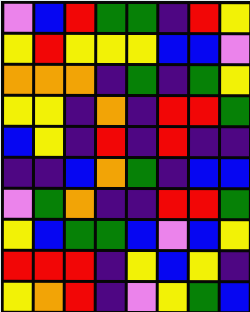[["violet", "blue", "red", "green", "green", "indigo", "red", "yellow"], ["yellow", "red", "yellow", "yellow", "yellow", "blue", "blue", "violet"], ["orange", "orange", "orange", "indigo", "green", "indigo", "green", "yellow"], ["yellow", "yellow", "indigo", "orange", "indigo", "red", "red", "green"], ["blue", "yellow", "indigo", "red", "indigo", "red", "indigo", "indigo"], ["indigo", "indigo", "blue", "orange", "green", "indigo", "blue", "blue"], ["violet", "green", "orange", "indigo", "indigo", "red", "red", "green"], ["yellow", "blue", "green", "green", "blue", "violet", "blue", "yellow"], ["red", "red", "red", "indigo", "yellow", "blue", "yellow", "indigo"], ["yellow", "orange", "red", "indigo", "violet", "yellow", "green", "blue"]]